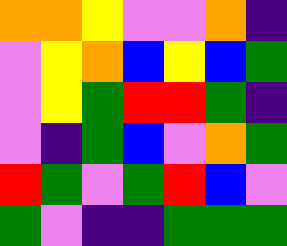[["orange", "orange", "yellow", "violet", "violet", "orange", "indigo"], ["violet", "yellow", "orange", "blue", "yellow", "blue", "green"], ["violet", "yellow", "green", "red", "red", "green", "indigo"], ["violet", "indigo", "green", "blue", "violet", "orange", "green"], ["red", "green", "violet", "green", "red", "blue", "violet"], ["green", "violet", "indigo", "indigo", "green", "green", "green"]]